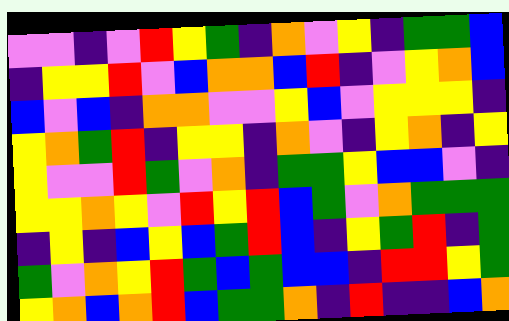[["violet", "violet", "indigo", "violet", "red", "yellow", "green", "indigo", "orange", "violet", "yellow", "indigo", "green", "green", "blue"], ["indigo", "yellow", "yellow", "red", "violet", "blue", "orange", "orange", "blue", "red", "indigo", "violet", "yellow", "orange", "blue"], ["blue", "violet", "blue", "indigo", "orange", "orange", "violet", "violet", "yellow", "blue", "violet", "yellow", "yellow", "yellow", "indigo"], ["yellow", "orange", "green", "red", "indigo", "yellow", "yellow", "indigo", "orange", "violet", "indigo", "yellow", "orange", "indigo", "yellow"], ["yellow", "violet", "violet", "red", "green", "violet", "orange", "indigo", "green", "green", "yellow", "blue", "blue", "violet", "indigo"], ["yellow", "yellow", "orange", "yellow", "violet", "red", "yellow", "red", "blue", "green", "violet", "orange", "green", "green", "green"], ["indigo", "yellow", "indigo", "blue", "yellow", "blue", "green", "red", "blue", "indigo", "yellow", "green", "red", "indigo", "green"], ["green", "violet", "orange", "yellow", "red", "green", "blue", "green", "blue", "blue", "indigo", "red", "red", "yellow", "green"], ["yellow", "orange", "blue", "orange", "red", "blue", "green", "green", "orange", "indigo", "red", "indigo", "indigo", "blue", "orange"]]